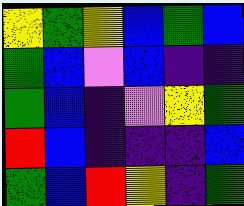[["yellow", "green", "yellow", "blue", "green", "blue"], ["green", "blue", "violet", "blue", "indigo", "indigo"], ["green", "blue", "indigo", "violet", "yellow", "green"], ["red", "blue", "indigo", "indigo", "indigo", "blue"], ["green", "blue", "red", "yellow", "indigo", "green"]]